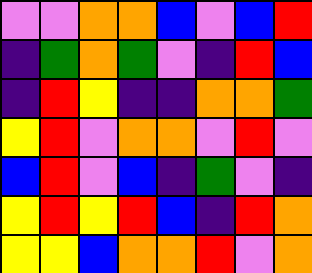[["violet", "violet", "orange", "orange", "blue", "violet", "blue", "red"], ["indigo", "green", "orange", "green", "violet", "indigo", "red", "blue"], ["indigo", "red", "yellow", "indigo", "indigo", "orange", "orange", "green"], ["yellow", "red", "violet", "orange", "orange", "violet", "red", "violet"], ["blue", "red", "violet", "blue", "indigo", "green", "violet", "indigo"], ["yellow", "red", "yellow", "red", "blue", "indigo", "red", "orange"], ["yellow", "yellow", "blue", "orange", "orange", "red", "violet", "orange"]]